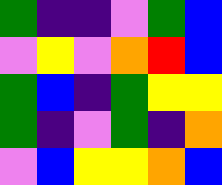[["green", "indigo", "indigo", "violet", "green", "blue"], ["violet", "yellow", "violet", "orange", "red", "blue"], ["green", "blue", "indigo", "green", "yellow", "yellow"], ["green", "indigo", "violet", "green", "indigo", "orange"], ["violet", "blue", "yellow", "yellow", "orange", "blue"]]